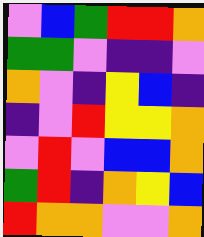[["violet", "blue", "green", "red", "red", "orange"], ["green", "green", "violet", "indigo", "indigo", "violet"], ["orange", "violet", "indigo", "yellow", "blue", "indigo"], ["indigo", "violet", "red", "yellow", "yellow", "orange"], ["violet", "red", "violet", "blue", "blue", "orange"], ["green", "red", "indigo", "orange", "yellow", "blue"], ["red", "orange", "orange", "violet", "violet", "orange"]]